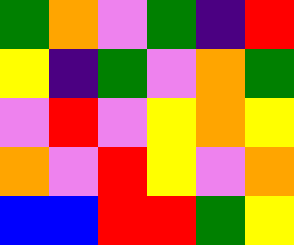[["green", "orange", "violet", "green", "indigo", "red"], ["yellow", "indigo", "green", "violet", "orange", "green"], ["violet", "red", "violet", "yellow", "orange", "yellow"], ["orange", "violet", "red", "yellow", "violet", "orange"], ["blue", "blue", "red", "red", "green", "yellow"]]